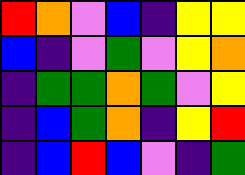[["red", "orange", "violet", "blue", "indigo", "yellow", "yellow"], ["blue", "indigo", "violet", "green", "violet", "yellow", "orange"], ["indigo", "green", "green", "orange", "green", "violet", "yellow"], ["indigo", "blue", "green", "orange", "indigo", "yellow", "red"], ["indigo", "blue", "red", "blue", "violet", "indigo", "green"]]